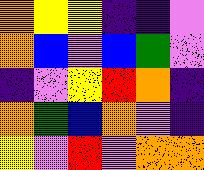[["orange", "yellow", "yellow", "indigo", "indigo", "violet"], ["orange", "blue", "violet", "blue", "green", "violet"], ["indigo", "violet", "yellow", "red", "orange", "indigo"], ["orange", "green", "blue", "orange", "violet", "indigo"], ["yellow", "violet", "red", "violet", "orange", "orange"]]